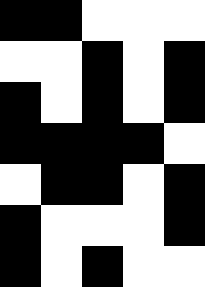[["black", "black", "white", "white", "white"], ["white", "white", "black", "white", "black"], ["black", "white", "black", "white", "black"], ["black", "black", "black", "black", "white"], ["white", "black", "black", "white", "black"], ["black", "white", "white", "white", "black"], ["black", "white", "black", "white", "white"]]